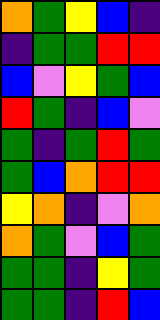[["orange", "green", "yellow", "blue", "indigo"], ["indigo", "green", "green", "red", "red"], ["blue", "violet", "yellow", "green", "blue"], ["red", "green", "indigo", "blue", "violet"], ["green", "indigo", "green", "red", "green"], ["green", "blue", "orange", "red", "red"], ["yellow", "orange", "indigo", "violet", "orange"], ["orange", "green", "violet", "blue", "green"], ["green", "green", "indigo", "yellow", "green"], ["green", "green", "indigo", "red", "blue"]]